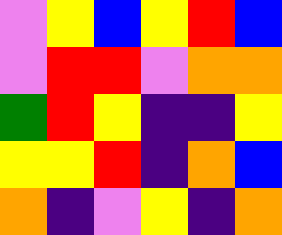[["violet", "yellow", "blue", "yellow", "red", "blue"], ["violet", "red", "red", "violet", "orange", "orange"], ["green", "red", "yellow", "indigo", "indigo", "yellow"], ["yellow", "yellow", "red", "indigo", "orange", "blue"], ["orange", "indigo", "violet", "yellow", "indigo", "orange"]]